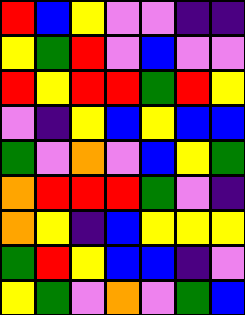[["red", "blue", "yellow", "violet", "violet", "indigo", "indigo"], ["yellow", "green", "red", "violet", "blue", "violet", "violet"], ["red", "yellow", "red", "red", "green", "red", "yellow"], ["violet", "indigo", "yellow", "blue", "yellow", "blue", "blue"], ["green", "violet", "orange", "violet", "blue", "yellow", "green"], ["orange", "red", "red", "red", "green", "violet", "indigo"], ["orange", "yellow", "indigo", "blue", "yellow", "yellow", "yellow"], ["green", "red", "yellow", "blue", "blue", "indigo", "violet"], ["yellow", "green", "violet", "orange", "violet", "green", "blue"]]